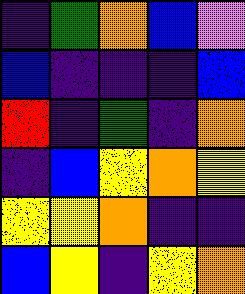[["indigo", "green", "orange", "blue", "violet"], ["blue", "indigo", "indigo", "indigo", "blue"], ["red", "indigo", "green", "indigo", "orange"], ["indigo", "blue", "yellow", "orange", "yellow"], ["yellow", "yellow", "orange", "indigo", "indigo"], ["blue", "yellow", "indigo", "yellow", "orange"]]